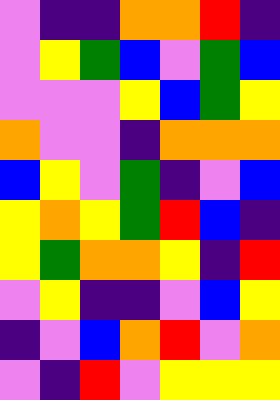[["violet", "indigo", "indigo", "orange", "orange", "red", "indigo"], ["violet", "yellow", "green", "blue", "violet", "green", "blue"], ["violet", "violet", "violet", "yellow", "blue", "green", "yellow"], ["orange", "violet", "violet", "indigo", "orange", "orange", "orange"], ["blue", "yellow", "violet", "green", "indigo", "violet", "blue"], ["yellow", "orange", "yellow", "green", "red", "blue", "indigo"], ["yellow", "green", "orange", "orange", "yellow", "indigo", "red"], ["violet", "yellow", "indigo", "indigo", "violet", "blue", "yellow"], ["indigo", "violet", "blue", "orange", "red", "violet", "orange"], ["violet", "indigo", "red", "violet", "yellow", "yellow", "yellow"]]